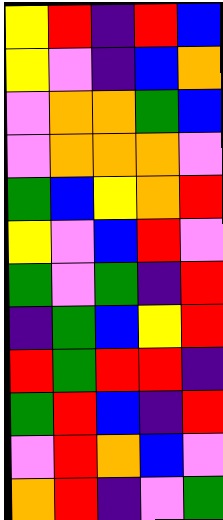[["yellow", "red", "indigo", "red", "blue"], ["yellow", "violet", "indigo", "blue", "orange"], ["violet", "orange", "orange", "green", "blue"], ["violet", "orange", "orange", "orange", "violet"], ["green", "blue", "yellow", "orange", "red"], ["yellow", "violet", "blue", "red", "violet"], ["green", "violet", "green", "indigo", "red"], ["indigo", "green", "blue", "yellow", "red"], ["red", "green", "red", "red", "indigo"], ["green", "red", "blue", "indigo", "red"], ["violet", "red", "orange", "blue", "violet"], ["orange", "red", "indigo", "violet", "green"]]